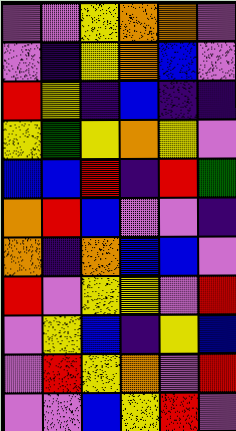[["violet", "violet", "yellow", "orange", "orange", "violet"], ["violet", "indigo", "yellow", "orange", "blue", "violet"], ["red", "yellow", "indigo", "blue", "indigo", "indigo"], ["yellow", "green", "yellow", "orange", "yellow", "violet"], ["blue", "blue", "red", "indigo", "red", "green"], ["orange", "red", "blue", "violet", "violet", "indigo"], ["orange", "indigo", "orange", "blue", "blue", "violet"], ["red", "violet", "yellow", "yellow", "violet", "red"], ["violet", "yellow", "blue", "indigo", "yellow", "blue"], ["violet", "red", "yellow", "orange", "violet", "red"], ["violet", "violet", "blue", "yellow", "red", "violet"]]